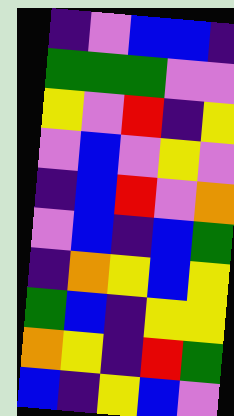[["indigo", "violet", "blue", "blue", "indigo"], ["green", "green", "green", "violet", "violet"], ["yellow", "violet", "red", "indigo", "yellow"], ["violet", "blue", "violet", "yellow", "violet"], ["indigo", "blue", "red", "violet", "orange"], ["violet", "blue", "indigo", "blue", "green"], ["indigo", "orange", "yellow", "blue", "yellow"], ["green", "blue", "indigo", "yellow", "yellow"], ["orange", "yellow", "indigo", "red", "green"], ["blue", "indigo", "yellow", "blue", "violet"]]